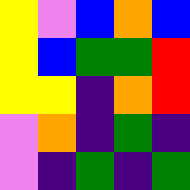[["yellow", "violet", "blue", "orange", "blue"], ["yellow", "blue", "green", "green", "red"], ["yellow", "yellow", "indigo", "orange", "red"], ["violet", "orange", "indigo", "green", "indigo"], ["violet", "indigo", "green", "indigo", "green"]]